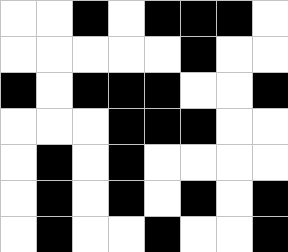[["white", "white", "black", "white", "black", "black", "black", "white"], ["white", "white", "white", "white", "white", "black", "white", "white"], ["black", "white", "black", "black", "black", "white", "white", "black"], ["white", "white", "white", "black", "black", "black", "white", "white"], ["white", "black", "white", "black", "white", "white", "white", "white"], ["white", "black", "white", "black", "white", "black", "white", "black"], ["white", "black", "white", "white", "black", "white", "white", "black"]]